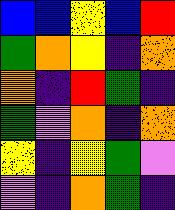[["blue", "blue", "yellow", "blue", "red"], ["green", "orange", "yellow", "indigo", "orange"], ["orange", "indigo", "red", "green", "indigo"], ["green", "violet", "orange", "indigo", "orange"], ["yellow", "indigo", "yellow", "green", "violet"], ["violet", "indigo", "orange", "green", "indigo"]]